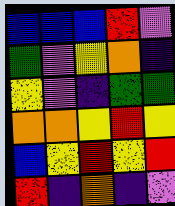[["blue", "blue", "blue", "red", "violet"], ["green", "violet", "yellow", "orange", "indigo"], ["yellow", "violet", "indigo", "green", "green"], ["orange", "orange", "yellow", "red", "yellow"], ["blue", "yellow", "red", "yellow", "red"], ["red", "indigo", "orange", "indigo", "violet"]]